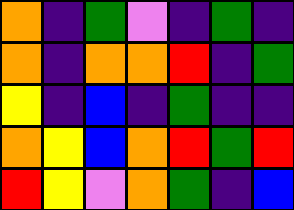[["orange", "indigo", "green", "violet", "indigo", "green", "indigo"], ["orange", "indigo", "orange", "orange", "red", "indigo", "green"], ["yellow", "indigo", "blue", "indigo", "green", "indigo", "indigo"], ["orange", "yellow", "blue", "orange", "red", "green", "red"], ["red", "yellow", "violet", "orange", "green", "indigo", "blue"]]